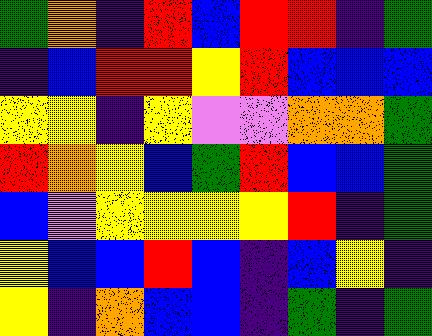[["green", "orange", "indigo", "red", "blue", "red", "red", "indigo", "green"], ["indigo", "blue", "red", "red", "yellow", "red", "blue", "blue", "blue"], ["yellow", "yellow", "indigo", "yellow", "violet", "violet", "orange", "orange", "green"], ["red", "orange", "yellow", "blue", "green", "red", "blue", "blue", "green"], ["blue", "violet", "yellow", "yellow", "yellow", "yellow", "red", "indigo", "green"], ["yellow", "blue", "blue", "red", "blue", "indigo", "blue", "yellow", "indigo"], ["yellow", "indigo", "orange", "blue", "blue", "indigo", "green", "indigo", "green"]]